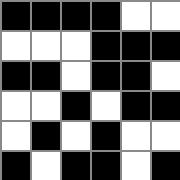[["black", "black", "black", "black", "white", "white"], ["white", "white", "white", "black", "black", "black"], ["black", "black", "white", "black", "black", "white"], ["white", "white", "black", "white", "black", "black"], ["white", "black", "white", "black", "white", "white"], ["black", "white", "black", "black", "white", "black"]]